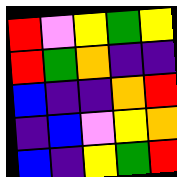[["red", "violet", "yellow", "green", "yellow"], ["red", "green", "orange", "indigo", "indigo"], ["blue", "indigo", "indigo", "orange", "red"], ["indigo", "blue", "violet", "yellow", "orange"], ["blue", "indigo", "yellow", "green", "red"]]